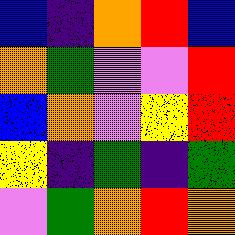[["blue", "indigo", "orange", "red", "blue"], ["orange", "green", "violet", "violet", "red"], ["blue", "orange", "violet", "yellow", "red"], ["yellow", "indigo", "green", "indigo", "green"], ["violet", "green", "orange", "red", "orange"]]